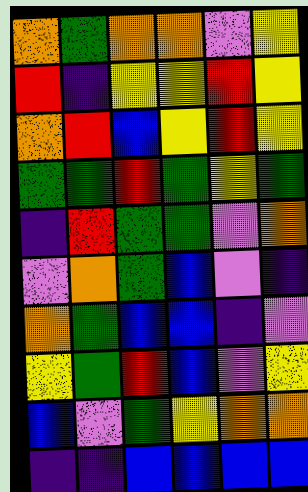[["orange", "green", "orange", "orange", "violet", "yellow"], ["red", "indigo", "yellow", "yellow", "red", "yellow"], ["orange", "red", "blue", "yellow", "red", "yellow"], ["green", "green", "red", "green", "yellow", "green"], ["indigo", "red", "green", "green", "violet", "orange"], ["violet", "orange", "green", "blue", "violet", "indigo"], ["orange", "green", "blue", "blue", "indigo", "violet"], ["yellow", "green", "red", "blue", "violet", "yellow"], ["blue", "violet", "green", "yellow", "orange", "orange"], ["indigo", "indigo", "blue", "blue", "blue", "blue"]]